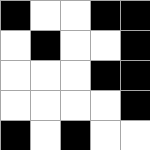[["black", "white", "white", "black", "black"], ["white", "black", "white", "white", "black"], ["white", "white", "white", "black", "black"], ["white", "white", "white", "white", "black"], ["black", "white", "black", "white", "white"]]